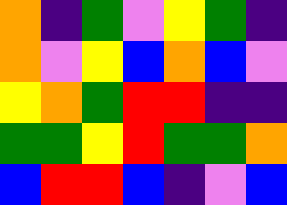[["orange", "indigo", "green", "violet", "yellow", "green", "indigo"], ["orange", "violet", "yellow", "blue", "orange", "blue", "violet"], ["yellow", "orange", "green", "red", "red", "indigo", "indigo"], ["green", "green", "yellow", "red", "green", "green", "orange"], ["blue", "red", "red", "blue", "indigo", "violet", "blue"]]